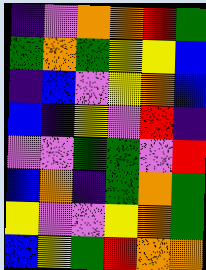[["indigo", "violet", "orange", "orange", "red", "green"], ["green", "orange", "green", "yellow", "yellow", "blue"], ["indigo", "blue", "violet", "yellow", "orange", "blue"], ["blue", "indigo", "yellow", "violet", "red", "indigo"], ["violet", "violet", "green", "green", "violet", "red"], ["blue", "orange", "indigo", "green", "orange", "green"], ["yellow", "violet", "violet", "yellow", "orange", "green"], ["blue", "yellow", "green", "red", "orange", "orange"]]